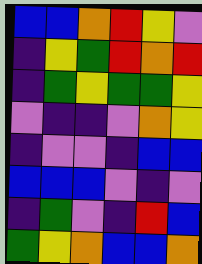[["blue", "blue", "orange", "red", "yellow", "violet"], ["indigo", "yellow", "green", "red", "orange", "red"], ["indigo", "green", "yellow", "green", "green", "yellow"], ["violet", "indigo", "indigo", "violet", "orange", "yellow"], ["indigo", "violet", "violet", "indigo", "blue", "blue"], ["blue", "blue", "blue", "violet", "indigo", "violet"], ["indigo", "green", "violet", "indigo", "red", "blue"], ["green", "yellow", "orange", "blue", "blue", "orange"]]